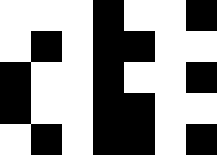[["white", "white", "white", "black", "white", "white", "black"], ["white", "black", "white", "black", "black", "white", "white"], ["black", "white", "white", "black", "white", "white", "black"], ["black", "white", "white", "black", "black", "white", "white"], ["white", "black", "white", "black", "black", "white", "black"]]